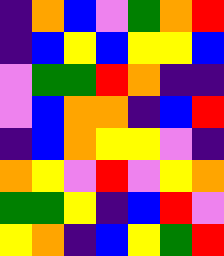[["indigo", "orange", "blue", "violet", "green", "orange", "red"], ["indigo", "blue", "yellow", "blue", "yellow", "yellow", "blue"], ["violet", "green", "green", "red", "orange", "indigo", "indigo"], ["violet", "blue", "orange", "orange", "indigo", "blue", "red"], ["indigo", "blue", "orange", "yellow", "yellow", "violet", "indigo"], ["orange", "yellow", "violet", "red", "violet", "yellow", "orange"], ["green", "green", "yellow", "indigo", "blue", "red", "violet"], ["yellow", "orange", "indigo", "blue", "yellow", "green", "red"]]